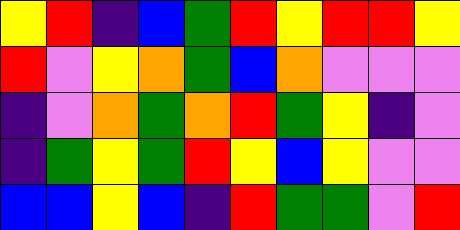[["yellow", "red", "indigo", "blue", "green", "red", "yellow", "red", "red", "yellow"], ["red", "violet", "yellow", "orange", "green", "blue", "orange", "violet", "violet", "violet"], ["indigo", "violet", "orange", "green", "orange", "red", "green", "yellow", "indigo", "violet"], ["indigo", "green", "yellow", "green", "red", "yellow", "blue", "yellow", "violet", "violet"], ["blue", "blue", "yellow", "blue", "indigo", "red", "green", "green", "violet", "red"]]